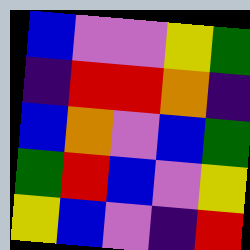[["blue", "violet", "violet", "yellow", "green"], ["indigo", "red", "red", "orange", "indigo"], ["blue", "orange", "violet", "blue", "green"], ["green", "red", "blue", "violet", "yellow"], ["yellow", "blue", "violet", "indigo", "red"]]